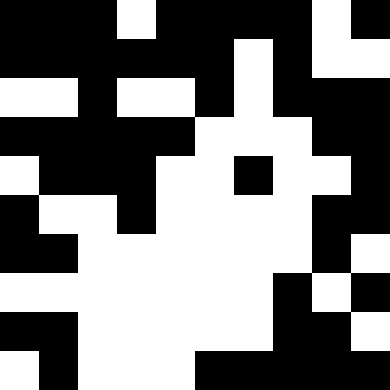[["black", "black", "black", "white", "black", "black", "black", "black", "white", "black"], ["black", "black", "black", "black", "black", "black", "white", "black", "white", "white"], ["white", "white", "black", "white", "white", "black", "white", "black", "black", "black"], ["black", "black", "black", "black", "black", "white", "white", "white", "black", "black"], ["white", "black", "black", "black", "white", "white", "black", "white", "white", "black"], ["black", "white", "white", "black", "white", "white", "white", "white", "black", "black"], ["black", "black", "white", "white", "white", "white", "white", "white", "black", "white"], ["white", "white", "white", "white", "white", "white", "white", "black", "white", "black"], ["black", "black", "white", "white", "white", "white", "white", "black", "black", "white"], ["white", "black", "white", "white", "white", "black", "black", "black", "black", "black"]]